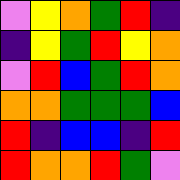[["violet", "yellow", "orange", "green", "red", "indigo"], ["indigo", "yellow", "green", "red", "yellow", "orange"], ["violet", "red", "blue", "green", "red", "orange"], ["orange", "orange", "green", "green", "green", "blue"], ["red", "indigo", "blue", "blue", "indigo", "red"], ["red", "orange", "orange", "red", "green", "violet"]]